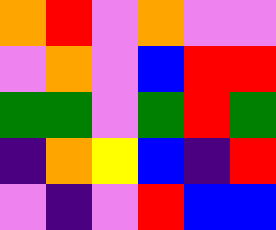[["orange", "red", "violet", "orange", "violet", "violet"], ["violet", "orange", "violet", "blue", "red", "red"], ["green", "green", "violet", "green", "red", "green"], ["indigo", "orange", "yellow", "blue", "indigo", "red"], ["violet", "indigo", "violet", "red", "blue", "blue"]]